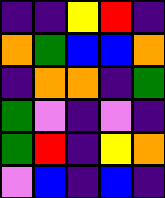[["indigo", "indigo", "yellow", "red", "indigo"], ["orange", "green", "blue", "blue", "orange"], ["indigo", "orange", "orange", "indigo", "green"], ["green", "violet", "indigo", "violet", "indigo"], ["green", "red", "indigo", "yellow", "orange"], ["violet", "blue", "indigo", "blue", "indigo"]]